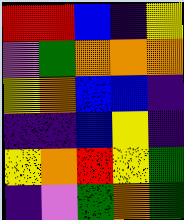[["red", "red", "blue", "indigo", "yellow"], ["violet", "green", "orange", "orange", "orange"], ["yellow", "orange", "blue", "blue", "indigo"], ["indigo", "indigo", "blue", "yellow", "indigo"], ["yellow", "orange", "red", "yellow", "green"], ["indigo", "violet", "green", "orange", "green"]]